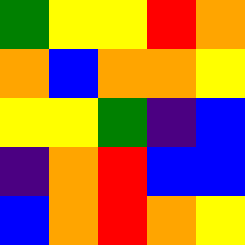[["green", "yellow", "yellow", "red", "orange"], ["orange", "blue", "orange", "orange", "yellow"], ["yellow", "yellow", "green", "indigo", "blue"], ["indigo", "orange", "red", "blue", "blue"], ["blue", "orange", "red", "orange", "yellow"]]